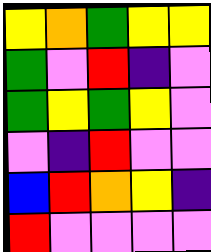[["yellow", "orange", "green", "yellow", "yellow"], ["green", "violet", "red", "indigo", "violet"], ["green", "yellow", "green", "yellow", "violet"], ["violet", "indigo", "red", "violet", "violet"], ["blue", "red", "orange", "yellow", "indigo"], ["red", "violet", "violet", "violet", "violet"]]